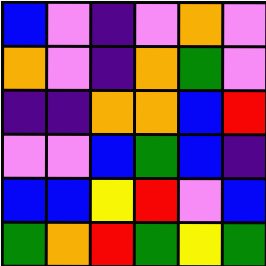[["blue", "violet", "indigo", "violet", "orange", "violet"], ["orange", "violet", "indigo", "orange", "green", "violet"], ["indigo", "indigo", "orange", "orange", "blue", "red"], ["violet", "violet", "blue", "green", "blue", "indigo"], ["blue", "blue", "yellow", "red", "violet", "blue"], ["green", "orange", "red", "green", "yellow", "green"]]